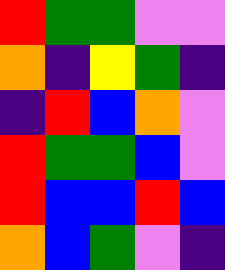[["red", "green", "green", "violet", "violet"], ["orange", "indigo", "yellow", "green", "indigo"], ["indigo", "red", "blue", "orange", "violet"], ["red", "green", "green", "blue", "violet"], ["red", "blue", "blue", "red", "blue"], ["orange", "blue", "green", "violet", "indigo"]]